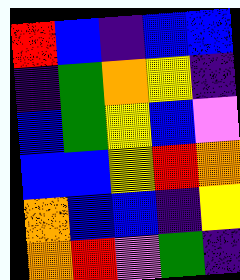[["red", "blue", "indigo", "blue", "blue"], ["indigo", "green", "orange", "yellow", "indigo"], ["blue", "green", "yellow", "blue", "violet"], ["blue", "blue", "yellow", "red", "orange"], ["orange", "blue", "blue", "indigo", "yellow"], ["orange", "red", "violet", "green", "indigo"]]